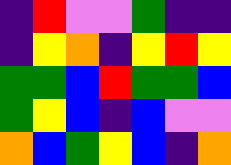[["indigo", "red", "violet", "violet", "green", "indigo", "indigo"], ["indigo", "yellow", "orange", "indigo", "yellow", "red", "yellow"], ["green", "green", "blue", "red", "green", "green", "blue"], ["green", "yellow", "blue", "indigo", "blue", "violet", "violet"], ["orange", "blue", "green", "yellow", "blue", "indigo", "orange"]]